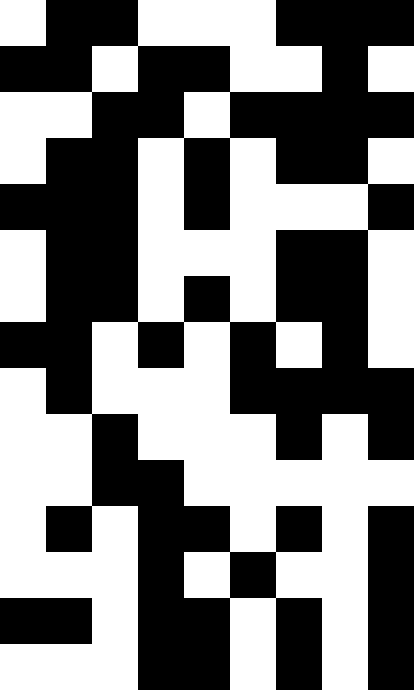[["white", "black", "black", "white", "white", "white", "black", "black", "black"], ["black", "black", "white", "black", "black", "white", "white", "black", "white"], ["white", "white", "black", "black", "white", "black", "black", "black", "black"], ["white", "black", "black", "white", "black", "white", "black", "black", "white"], ["black", "black", "black", "white", "black", "white", "white", "white", "black"], ["white", "black", "black", "white", "white", "white", "black", "black", "white"], ["white", "black", "black", "white", "black", "white", "black", "black", "white"], ["black", "black", "white", "black", "white", "black", "white", "black", "white"], ["white", "black", "white", "white", "white", "black", "black", "black", "black"], ["white", "white", "black", "white", "white", "white", "black", "white", "black"], ["white", "white", "black", "black", "white", "white", "white", "white", "white"], ["white", "black", "white", "black", "black", "white", "black", "white", "black"], ["white", "white", "white", "black", "white", "black", "white", "white", "black"], ["black", "black", "white", "black", "black", "white", "black", "white", "black"], ["white", "white", "white", "black", "black", "white", "black", "white", "black"]]